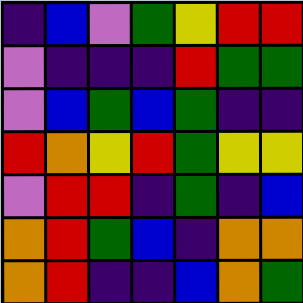[["indigo", "blue", "violet", "green", "yellow", "red", "red"], ["violet", "indigo", "indigo", "indigo", "red", "green", "green"], ["violet", "blue", "green", "blue", "green", "indigo", "indigo"], ["red", "orange", "yellow", "red", "green", "yellow", "yellow"], ["violet", "red", "red", "indigo", "green", "indigo", "blue"], ["orange", "red", "green", "blue", "indigo", "orange", "orange"], ["orange", "red", "indigo", "indigo", "blue", "orange", "green"]]